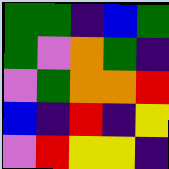[["green", "green", "indigo", "blue", "green"], ["green", "violet", "orange", "green", "indigo"], ["violet", "green", "orange", "orange", "red"], ["blue", "indigo", "red", "indigo", "yellow"], ["violet", "red", "yellow", "yellow", "indigo"]]